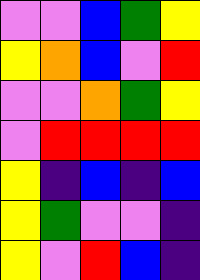[["violet", "violet", "blue", "green", "yellow"], ["yellow", "orange", "blue", "violet", "red"], ["violet", "violet", "orange", "green", "yellow"], ["violet", "red", "red", "red", "red"], ["yellow", "indigo", "blue", "indigo", "blue"], ["yellow", "green", "violet", "violet", "indigo"], ["yellow", "violet", "red", "blue", "indigo"]]